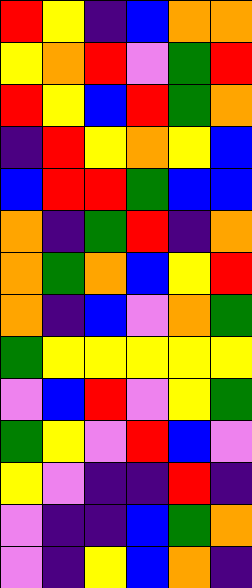[["red", "yellow", "indigo", "blue", "orange", "orange"], ["yellow", "orange", "red", "violet", "green", "red"], ["red", "yellow", "blue", "red", "green", "orange"], ["indigo", "red", "yellow", "orange", "yellow", "blue"], ["blue", "red", "red", "green", "blue", "blue"], ["orange", "indigo", "green", "red", "indigo", "orange"], ["orange", "green", "orange", "blue", "yellow", "red"], ["orange", "indigo", "blue", "violet", "orange", "green"], ["green", "yellow", "yellow", "yellow", "yellow", "yellow"], ["violet", "blue", "red", "violet", "yellow", "green"], ["green", "yellow", "violet", "red", "blue", "violet"], ["yellow", "violet", "indigo", "indigo", "red", "indigo"], ["violet", "indigo", "indigo", "blue", "green", "orange"], ["violet", "indigo", "yellow", "blue", "orange", "indigo"]]